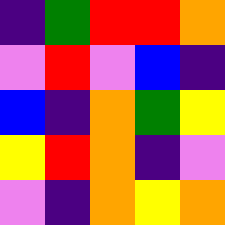[["indigo", "green", "red", "red", "orange"], ["violet", "red", "violet", "blue", "indigo"], ["blue", "indigo", "orange", "green", "yellow"], ["yellow", "red", "orange", "indigo", "violet"], ["violet", "indigo", "orange", "yellow", "orange"]]